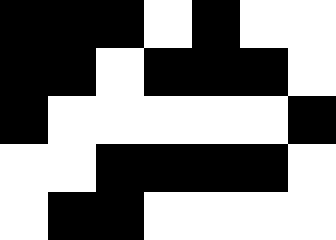[["black", "black", "black", "white", "black", "white", "white"], ["black", "black", "white", "black", "black", "black", "white"], ["black", "white", "white", "white", "white", "white", "black"], ["white", "white", "black", "black", "black", "black", "white"], ["white", "black", "black", "white", "white", "white", "white"]]